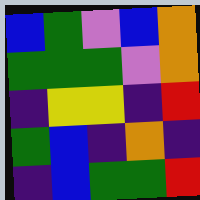[["blue", "green", "violet", "blue", "orange"], ["green", "green", "green", "violet", "orange"], ["indigo", "yellow", "yellow", "indigo", "red"], ["green", "blue", "indigo", "orange", "indigo"], ["indigo", "blue", "green", "green", "red"]]